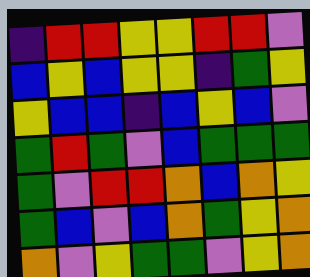[["indigo", "red", "red", "yellow", "yellow", "red", "red", "violet"], ["blue", "yellow", "blue", "yellow", "yellow", "indigo", "green", "yellow"], ["yellow", "blue", "blue", "indigo", "blue", "yellow", "blue", "violet"], ["green", "red", "green", "violet", "blue", "green", "green", "green"], ["green", "violet", "red", "red", "orange", "blue", "orange", "yellow"], ["green", "blue", "violet", "blue", "orange", "green", "yellow", "orange"], ["orange", "violet", "yellow", "green", "green", "violet", "yellow", "orange"]]